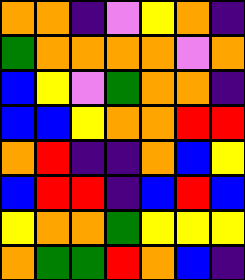[["orange", "orange", "indigo", "violet", "yellow", "orange", "indigo"], ["green", "orange", "orange", "orange", "orange", "violet", "orange"], ["blue", "yellow", "violet", "green", "orange", "orange", "indigo"], ["blue", "blue", "yellow", "orange", "orange", "red", "red"], ["orange", "red", "indigo", "indigo", "orange", "blue", "yellow"], ["blue", "red", "red", "indigo", "blue", "red", "blue"], ["yellow", "orange", "orange", "green", "yellow", "yellow", "yellow"], ["orange", "green", "green", "red", "orange", "blue", "indigo"]]